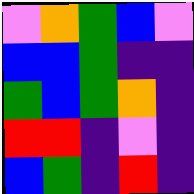[["violet", "orange", "green", "blue", "violet"], ["blue", "blue", "green", "indigo", "indigo"], ["green", "blue", "green", "orange", "indigo"], ["red", "red", "indigo", "violet", "indigo"], ["blue", "green", "indigo", "red", "indigo"]]